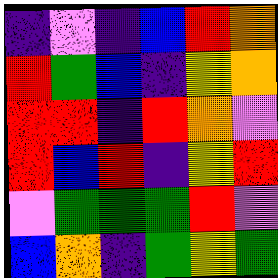[["indigo", "violet", "indigo", "blue", "red", "orange"], ["red", "green", "blue", "indigo", "yellow", "orange"], ["red", "red", "indigo", "red", "orange", "violet"], ["red", "blue", "red", "indigo", "yellow", "red"], ["violet", "green", "green", "green", "red", "violet"], ["blue", "orange", "indigo", "green", "yellow", "green"]]